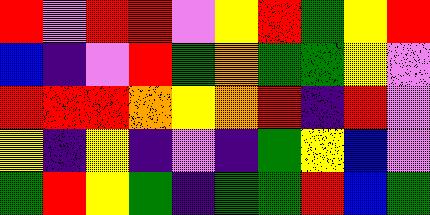[["red", "violet", "red", "red", "violet", "yellow", "red", "green", "yellow", "red"], ["blue", "indigo", "violet", "red", "green", "orange", "green", "green", "yellow", "violet"], ["red", "red", "red", "orange", "yellow", "orange", "red", "indigo", "red", "violet"], ["yellow", "indigo", "yellow", "indigo", "violet", "indigo", "green", "yellow", "blue", "violet"], ["green", "red", "yellow", "green", "indigo", "green", "green", "red", "blue", "green"]]